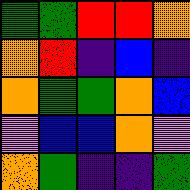[["green", "green", "red", "red", "orange"], ["orange", "red", "indigo", "blue", "indigo"], ["orange", "green", "green", "orange", "blue"], ["violet", "blue", "blue", "orange", "violet"], ["orange", "green", "indigo", "indigo", "green"]]